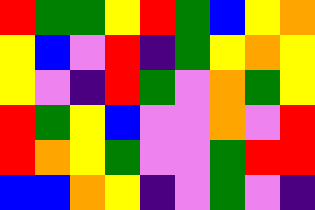[["red", "green", "green", "yellow", "red", "green", "blue", "yellow", "orange"], ["yellow", "blue", "violet", "red", "indigo", "green", "yellow", "orange", "yellow"], ["yellow", "violet", "indigo", "red", "green", "violet", "orange", "green", "yellow"], ["red", "green", "yellow", "blue", "violet", "violet", "orange", "violet", "red"], ["red", "orange", "yellow", "green", "violet", "violet", "green", "red", "red"], ["blue", "blue", "orange", "yellow", "indigo", "violet", "green", "violet", "indigo"]]